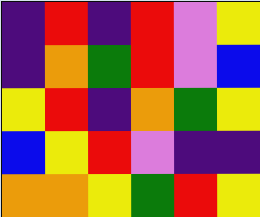[["indigo", "red", "indigo", "red", "violet", "yellow"], ["indigo", "orange", "green", "red", "violet", "blue"], ["yellow", "red", "indigo", "orange", "green", "yellow"], ["blue", "yellow", "red", "violet", "indigo", "indigo"], ["orange", "orange", "yellow", "green", "red", "yellow"]]